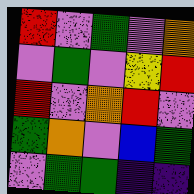[["red", "violet", "green", "violet", "orange"], ["violet", "green", "violet", "yellow", "red"], ["red", "violet", "orange", "red", "violet"], ["green", "orange", "violet", "blue", "green"], ["violet", "green", "green", "indigo", "indigo"]]